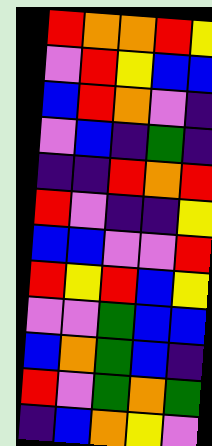[["red", "orange", "orange", "red", "yellow"], ["violet", "red", "yellow", "blue", "blue"], ["blue", "red", "orange", "violet", "indigo"], ["violet", "blue", "indigo", "green", "indigo"], ["indigo", "indigo", "red", "orange", "red"], ["red", "violet", "indigo", "indigo", "yellow"], ["blue", "blue", "violet", "violet", "red"], ["red", "yellow", "red", "blue", "yellow"], ["violet", "violet", "green", "blue", "blue"], ["blue", "orange", "green", "blue", "indigo"], ["red", "violet", "green", "orange", "green"], ["indigo", "blue", "orange", "yellow", "violet"]]